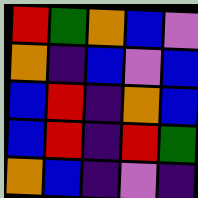[["red", "green", "orange", "blue", "violet"], ["orange", "indigo", "blue", "violet", "blue"], ["blue", "red", "indigo", "orange", "blue"], ["blue", "red", "indigo", "red", "green"], ["orange", "blue", "indigo", "violet", "indigo"]]